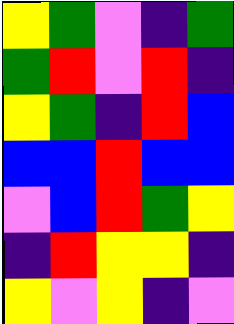[["yellow", "green", "violet", "indigo", "green"], ["green", "red", "violet", "red", "indigo"], ["yellow", "green", "indigo", "red", "blue"], ["blue", "blue", "red", "blue", "blue"], ["violet", "blue", "red", "green", "yellow"], ["indigo", "red", "yellow", "yellow", "indigo"], ["yellow", "violet", "yellow", "indigo", "violet"]]